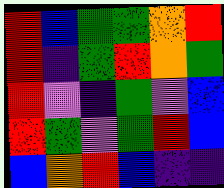[["red", "blue", "green", "green", "orange", "red"], ["red", "indigo", "green", "red", "orange", "green"], ["red", "violet", "indigo", "green", "violet", "blue"], ["red", "green", "violet", "green", "red", "blue"], ["blue", "orange", "red", "blue", "indigo", "indigo"]]